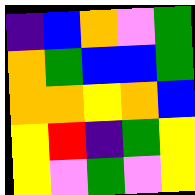[["indigo", "blue", "orange", "violet", "green"], ["orange", "green", "blue", "blue", "green"], ["orange", "orange", "yellow", "orange", "blue"], ["yellow", "red", "indigo", "green", "yellow"], ["yellow", "violet", "green", "violet", "yellow"]]